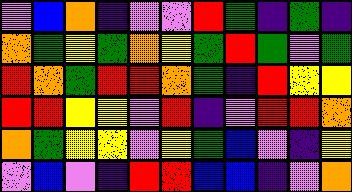[["violet", "blue", "orange", "indigo", "violet", "violet", "red", "green", "indigo", "green", "indigo"], ["orange", "green", "yellow", "green", "orange", "yellow", "green", "red", "green", "violet", "green"], ["red", "orange", "green", "red", "red", "orange", "green", "indigo", "red", "yellow", "yellow"], ["red", "red", "yellow", "yellow", "violet", "red", "indigo", "violet", "red", "red", "orange"], ["orange", "green", "yellow", "yellow", "violet", "yellow", "green", "blue", "violet", "indigo", "yellow"], ["violet", "blue", "violet", "indigo", "red", "red", "blue", "blue", "indigo", "violet", "orange"]]